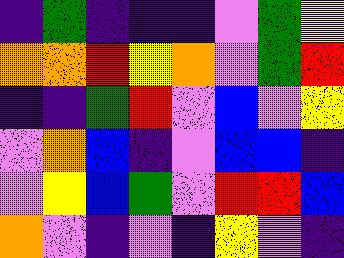[["indigo", "green", "indigo", "indigo", "indigo", "violet", "green", "yellow"], ["orange", "orange", "red", "yellow", "orange", "violet", "green", "red"], ["indigo", "indigo", "green", "red", "violet", "blue", "violet", "yellow"], ["violet", "orange", "blue", "indigo", "violet", "blue", "blue", "indigo"], ["violet", "yellow", "blue", "green", "violet", "red", "red", "blue"], ["orange", "violet", "indigo", "violet", "indigo", "yellow", "violet", "indigo"]]